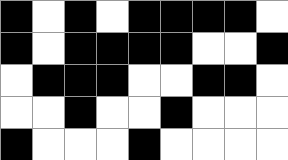[["black", "white", "black", "white", "black", "black", "black", "black", "white"], ["black", "white", "black", "black", "black", "black", "white", "white", "black"], ["white", "black", "black", "black", "white", "white", "black", "black", "white"], ["white", "white", "black", "white", "white", "black", "white", "white", "white"], ["black", "white", "white", "white", "black", "white", "white", "white", "white"]]